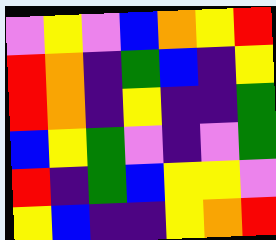[["violet", "yellow", "violet", "blue", "orange", "yellow", "red"], ["red", "orange", "indigo", "green", "blue", "indigo", "yellow"], ["red", "orange", "indigo", "yellow", "indigo", "indigo", "green"], ["blue", "yellow", "green", "violet", "indigo", "violet", "green"], ["red", "indigo", "green", "blue", "yellow", "yellow", "violet"], ["yellow", "blue", "indigo", "indigo", "yellow", "orange", "red"]]